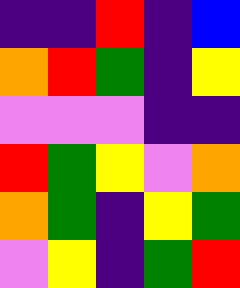[["indigo", "indigo", "red", "indigo", "blue"], ["orange", "red", "green", "indigo", "yellow"], ["violet", "violet", "violet", "indigo", "indigo"], ["red", "green", "yellow", "violet", "orange"], ["orange", "green", "indigo", "yellow", "green"], ["violet", "yellow", "indigo", "green", "red"]]